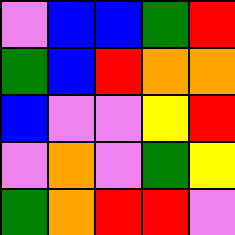[["violet", "blue", "blue", "green", "red"], ["green", "blue", "red", "orange", "orange"], ["blue", "violet", "violet", "yellow", "red"], ["violet", "orange", "violet", "green", "yellow"], ["green", "orange", "red", "red", "violet"]]